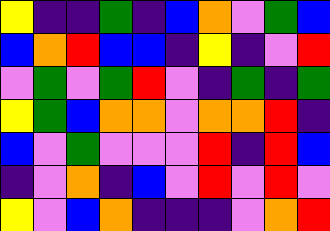[["yellow", "indigo", "indigo", "green", "indigo", "blue", "orange", "violet", "green", "blue"], ["blue", "orange", "red", "blue", "blue", "indigo", "yellow", "indigo", "violet", "red"], ["violet", "green", "violet", "green", "red", "violet", "indigo", "green", "indigo", "green"], ["yellow", "green", "blue", "orange", "orange", "violet", "orange", "orange", "red", "indigo"], ["blue", "violet", "green", "violet", "violet", "violet", "red", "indigo", "red", "blue"], ["indigo", "violet", "orange", "indigo", "blue", "violet", "red", "violet", "red", "violet"], ["yellow", "violet", "blue", "orange", "indigo", "indigo", "indigo", "violet", "orange", "red"]]